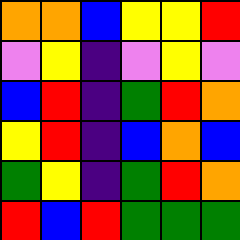[["orange", "orange", "blue", "yellow", "yellow", "red"], ["violet", "yellow", "indigo", "violet", "yellow", "violet"], ["blue", "red", "indigo", "green", "red", "orange"], ["yellow", "red", "indigo", "blue", "orange", "blue"], ["green", "yellow", "indigo", "green", "red", "orange"], ["red", "blue", "red", "green", "green", "green"]]